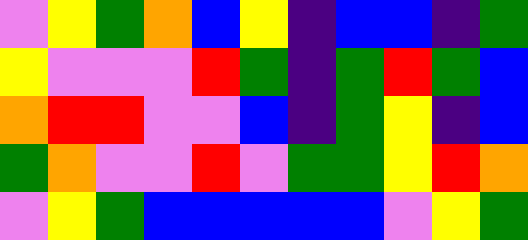[["violet", "yellow", "green", "orange", "blue", "yellow", "indigo", "blue", "blue", "indigo", "green"], ["yellow", "violet", "violet", "violet", "red", "green", "indigo", "green", "red", "green", "blue"], ["orange", "red", "red", "violet", "violet", "blue", "indigo", "green", "yellow", "indigo", "blue"], ["green", "orange", "violet", "violet", "red", "violet", "green", "green", "yellow", "red", "orange"], ["violet", "yellow", "green", "blue", "blue", "blue", "blue", "blue", "violet", "yellow", "green"]]